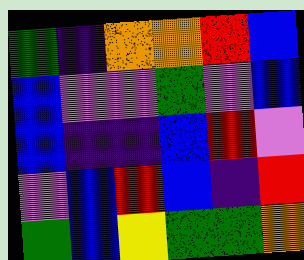[["green", "indigo", "orange", "orange", "red", "blue"], ["blue", "violet", "violet", "green", "violet", "blue"], ["blue", "indigo", "indigo", "blue", "red", "violet"], ["violet", "blue", "red", "blue", "indigo", "red"], ["green", "blue", "yellow", "green", "green", "orange"]]